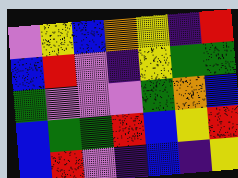[["violet", "yellow", "blue", "orange", "yellow", "indigo", "red"], ["blue", "red", "violet", "indigo", "yellow", "green", "green"], ["green", "violet", "violet", "violet", "green", "orange", "blue"], ["blue", "green", "green", "red", "blue", "yellow", "red"], ["blue", "red", "violet", "indigo", "blue", "indigo", "yellow"]]